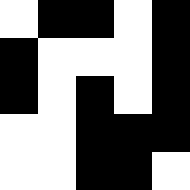[["white", "black", "black", "white", "black"], ["black", "white", "white", "white", "black"], ["black", "white", "black", "white", "black"], ["white", "white", "black", "black", "black"], ["white", "white", "black", "black", "white"]]